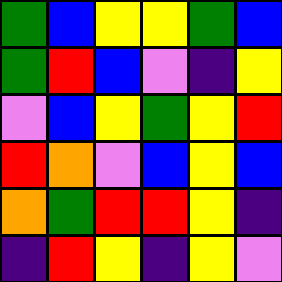[["green", "blue", "yellow", "yellow", "green", "blue"], ["green", "red", "blue", "violet", "indigo", "yellow"], ["violet", "blue", "yellow", "green", "yellow", "red"], ["red", "orange", "violet", "blue", "yellow", "blue"], ["orange", "green", "red", "red", "yellow", "indigo"], ["indigo", "red", "yellow", "indigo", "yellow", "violet"]]